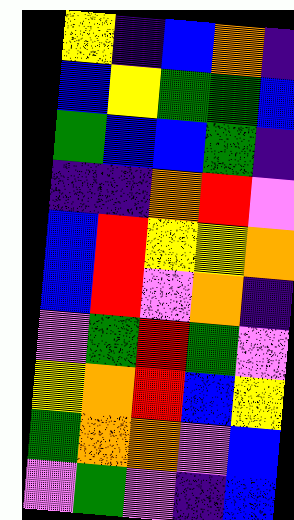[["yellow", "indigo", "blue", "orange", "indigo"], ["blue", "yellow", "green", "green", "blue"], ["green", "blue", "blue", "green", "indigo"], ["indigo", "indigo", "orange", "red", "violet"], ["blue", "red", "yellow", "yellow", "orange"], ["blue", "red", "violet", "orange", "indigo"], ["violet", "green", "red", "green", "violet"], ["yellow", "orange", "red", "blue", "yellow"], ["green", "orange", "orange", "violet", "blue"], ["violet", "green", "violet", "indigo", "blue"]]